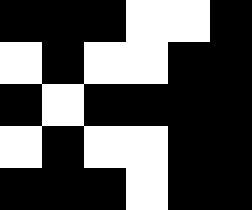[["black", "black", "black", "white", "white", "black"], ["white", "black", "white", "white", "black", "black"], ["black", "white", "black", "black", "black", "black"], ["white", "black", "white", "white", "black", "black"], ["black", "black", "black", "white", "black", "black"]]